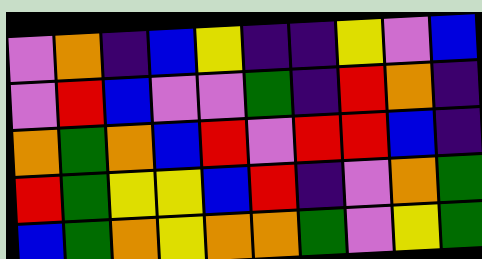[["violet", "orange", "indigo", "blue", "yellow", "indigo", "indigo", "yellow", "violet", "blue"], ["violet", "red", "blue", "violet", "violet", "green", "indigo", "red", "orange", "indigo"], ["orange", "green", "orange", "blue", "red", "violet", "red", "red", "blue", "indigo"], ["red", "green", "yellow", "yellow", "blue", "red", "indigo", "violet", "orange", "green"], ["blue", "green", "orange", "yellow", "orange", "orange", "green", "violet", "yellow", "green"]]